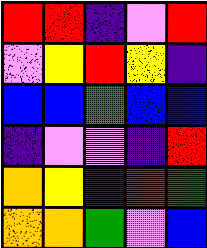[["red", "red", "indigo", "violet", "red"], ["violet", "yellow", "red", "yellow", "indigo"], ["blue", "blue", "green", "blue", "blue"], ["indigo", "violet", "violet", "indigo", "red"], ["orange", "yellow", "indigo", "red", "green"], ["orange", "orange", "green", "violet", "blue"]]